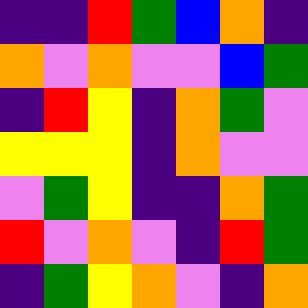[["indigo", "indigo", "red", "green", "blue", "orange", "indigo"], ["orange", "violet", "orange", "violet", "violet", "blue", "green"], ["indigo", "red", "yellow", "indigo", "orange", "green", "violet"], ["yellow", "yellow", "yellow", "indigo", "orange", "violet", "violet"], ["violet", "green", "yellow", "indigo", "indigo", "orange", "green"], ["red", "violet", "orange", "violet", "indigo", "red", "green"], ["indigo", "green", "yellow", "orange", "violet", "indigo", "orange"]]